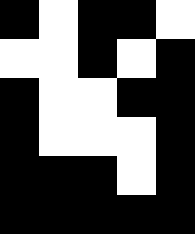[["black", "white", "black", "black", "white"], ["white", "white", "black", "white", "black"], ["black", "white", "white", "black", "black"], ["black", "white", "white", "white", "black"], ["black", "black", "black", "white", "black"], ["black", "black", "black", "black", "black"]]